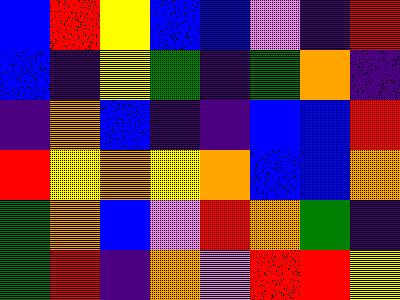[["blue", "red", "yellow", "blue", "blue", "violet", "indigo", "red"], ["blue", "indigo", "yellow", "green", "indigo", "green", "orange", "indigo"], ["indigo", "orange", "blue", "indigo", "indigo", "blue", "blue", "red"], ["red", "yellow", "orange", "yellow", "orange", "blue", "blue", "orange"], ["green", "orange", "blue", "violet", "red", "orange", "green", "indigo"], ["green", "red", "indigo", "orange", "violet", "red", "red", "yellow"]]